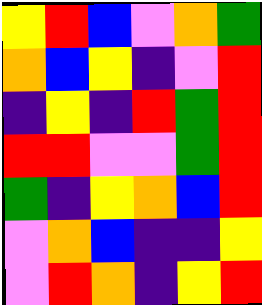[["yellow", "red", "blue", "violet", "orange", "green"], ["orange", "blue", "yellow", "indigo", "violet", "red"], ["indigo", "yellow", "indigo", "red", "green", "red"], ["red", "red", "violet", "violet", "green", "red"], ["green", "indigo", "yellow", "orange", "blue", "red"], ["violet", "orange", "blue", "indigo", "indigo", "yellow"], ["violet", "red", "orange", "indigo", "yellow", "red"]]